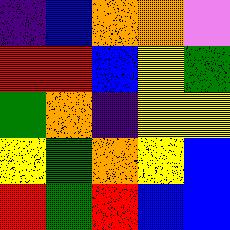[["indigo", "blue", "orange", "orange", "violet"], ["red", "red", "blue", "yellow", "green"], ["green", "orange", "indigo", "yellow", "yellow"], ["yellow", "green", "orange", "yellow", "blue"], ["red", "green", "red", "blue", "blue"]]